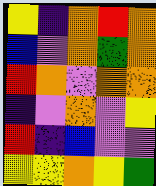[["yellow", "indigo", "orange", "red", "orange"], ["blue", "violet", "orange", "green", "orange"], ["red", "orange", "violet", "orange", "orange"], ["indigo", "violet", "orange", "violet", "yellow"], ["red", "indigo", "blue", "violet", "violet"], ["yellow", "yellow", "orange", "yellow", "green"]]